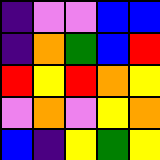[["indigo", "violet", "violet", "blue", "blue"], ["indigo", "orange", "green", "blue", "red"], ["red", "yellow", "red", "orange", "yellow"], ["violet", "orange", "violet", "yellow", "orange"], ["blue", "indigo", "yellow", "green", "yellow"]]